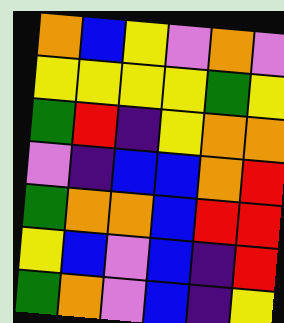[["orange", "blue", "yellow", "violet", "orange", "violet"], ["yellow", "yellow", "yellow", "yellow", "green", "yellow"], ["green", "red", "indigo", "yellow", "orange", "orange"], ["violet", "indigo", "blue", "blue", "orange", "red"], ["green", "orange", "orange", "blue", "red", "red"], ["yellow", "blue", "violet", "blue", "indigo", "red"], ["green", "orange", "violet", "blue", "indigo", "yellow"]]